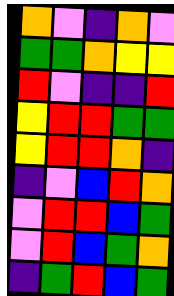[["orange", "violet", "indigo", "orange", "violet"], ["green", "green", "orange", "yellow", "yellow"], ["red", "violet", "indigo", "indigo", "red"], ["yellow", "red", "red", "green", "green"], ["yellow", "red", "red", "orange", "indigo"], ["indigo", "violet", "blue", "red", "orange"], ["violet", "red", "red", "blue", "green"], ["violet", "red", "blue", "green", "orange"], ["indigo", "green", "red", "blue", "green"]]